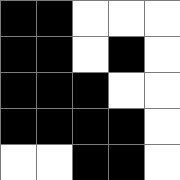[["black", "black", "white", "white", "white"], ["black", "black", "white", "black", "white"], ["black", "black", "black", "white", "white"], ["black", "black", "black", "black", "white"], ["white", "white", "black", "black", "white"]]